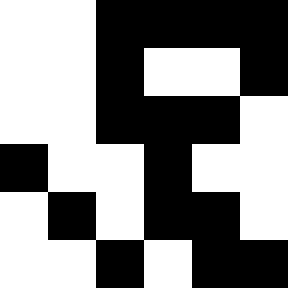[["white", "white", "black", "black", "black", "black"], ["white", "white", "black", "white", "white", "black"], ["white", "white", "black", "black", "black", "white"], ["black", "white", "white", "black", "white", "white"], ["white", "black", "white", "black", "black", "white"], ["white", "white", "black", "white", "black", "black"]]